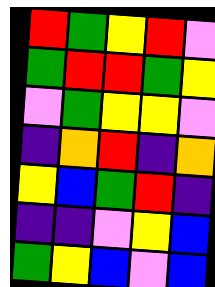[["red", "green", "yellow", "red", "violet"], ["green", "red", "red", "green", "yellow"], ["violet", "green", "yellow", "yellow", "violet"], ["indigo", "orange", "red", "indigo", "orange"], ["yellow", "blue", "green", "red", "indigo"], ["indigo", "indigo", "violet", "yellow", "blue"], ["green", "yellow", "blue", "violet", "blue"]]